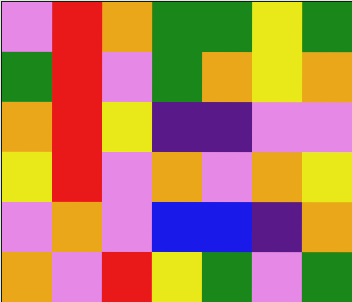[["violet", "red", "orange", "green", "green", "yellow", "green"], ["green", "red", "violet", "green", "orange", "yellow", "orange"], ["orange", "red", "yellow", "indigo", "indigo", "violet", "violet"], ["yellow", "red", "violet", "orange", "violet", "orange", "yellow"], ["violet", "orange", "violet", "blue", "blue", "indigo", "orange"], ["orange", "violet", "red", "yellow", "green", "violet", "green"]]